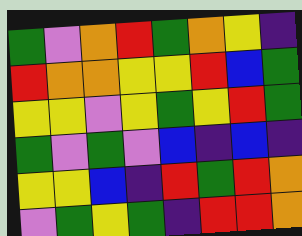[["green", "violet", "orange", "red", "green", "orange", "yellow", "indigo"], ["red", "orange", "orange", "yellow", "yellow", "red", "blue", "green"], ["yellow", "yellow", "violet", "yellow", "green", "yellow", "red", "green"], ["green", "violet", "green", "violet", "blue", "indigo", "blue", "indigo"], ["yellow", "yellow", "blue", "indigo", "red", "green", "red", "orange"], ["violet", "green", "yellow", "green", "indigo", "red", "red", "orange"]]